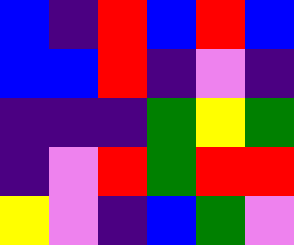[["blue", "indigo", "red", "blue", "red", "blue"], ["blue", "blue", "red", "indigo", "violet", "indigo"], ["indigo", "indigo", "indigo", "green", "yellow", "green"], ["indigo", "violet", "red", "green", "red", "red"], ["yellow", "violet", "indigo", "blue", "green", "violet"]]